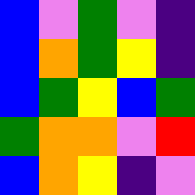[["blue", "violet", "green", "violet", "indigo"], ["blue", "orange", "green", "yellow", "indigo"], ["blue", "green", "yellow", "blue", "green"], ["green", "orange", "orange", "violet", "red"], ["blue", "orange", "yellow", "indigo", "violet"]]